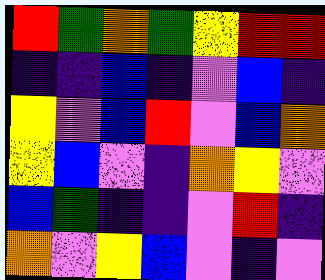[["red", "green", "orange", "green", "yellow", "red", "red"], ["indigo", "indigo", "blue", "indigo", "violet", "blue", "indigo"], ["yellow", "violet", "blue", "red", "violet", "blue", "orange"], ["yellow", "blue", "violet", "indigo", "orange", "yellow", "violet"], ["blue", "green", "indigo", "indigo", "violet", "red", "indigo"], ["orange", "violet", "yellow", "blue", "violet", "indigo", "violet"]]